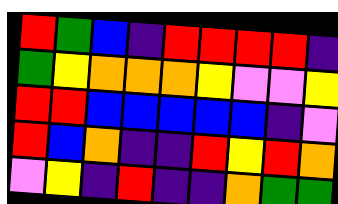[["red", "green", "blue", "indigo", "red", "red", "red", "red", "indigo"], ["green", "yellow", "orange", "orange", "orange", "yellow", "violet", "violet", "yellow"], ["red", "red", "blue", "blue", "blue", "blue", "blue", "indigo", "violet"], ["red", "blue", "orange", "indigo", "indigo", "red", "yellow", "red", "orange"], ["violet", "yellow", "indigo", "red", "indigo", "indigo", "orange", "green", "green"]]